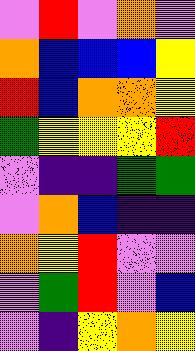[["violet", "red", "violet", "orange", "violet"], ["orange", "blue", "blue", "blue", "yellow"], ["red", "blue", "orange", "orange", "yellow"], ["green", "yellow", "yellow", "yellow", "red"], ["violet", "indigo", "indigo", "green", "green"], ["violet", "orange", "blue", "indigo", "indigo"], ["orange", "yellow", "red", "violet", "violet"], ["violet", "green", "red", "violet", "blue"], ["violet", "indigo", "yellow", "orange", "yellow"]]